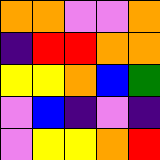[["orange", "orange", "violet", "violet", "orange"], ["indigo", "red", "red", "orange", "orange"], ["yellow", "yellow", "orange", "blue", "green"], ["violet", "blue", "indigo", "violet", "indigo"], ["violet", "yellow", "yellow", "orange", "red"]]